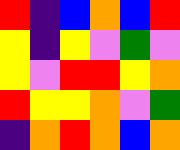[["red", "indigo", "blue", "orange", "blue", "red"], ["yellow", "indigo", "yellow", "violet", "green", "violet"], ["yellow", "violet", "red", "red", "yellow", "orange"], ["red", "yellow", "yellow", "orange", "violet", "green"], ["indigo", "orange", "red", "orange", "blue", "orange"]]